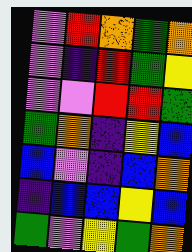[["violet", "red", "orange", "green", "orange"], ["violet", "indigo", "red", "green", "yellow"], ["violet", "violet", "red", "red", "green"], ["green", "orange", "indigo", "yellow", "blue"], ["blue", "violet", "indigo", "blue", "orange"], ["indigo", "blue", "blue", "yellow", "blue"], ["green", "violet", "yellow", "green", "orange"]]